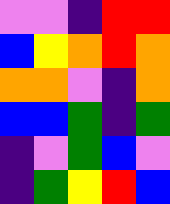[["violet", "violet", "indigo", "red", "red"], ["blue", "yellow", "orange", "red", "orange"], ["orange", "orange", "violet", "indigo", "orange"], ["blue", "blue", "green", "indigo", "green"], ["indigo", "violet", "green", "blue", "violet"], ["indigo", "green", "yellow", "red", "blue"]]